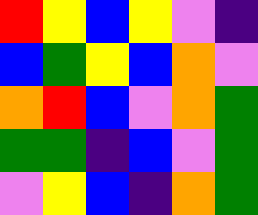[["red", "yellow", "blue", "yellow", "violet", "indigo"], ["blue", "green", "yellow", "blue", "orange", "violet"], ["orange", "red", "blue", "violet", "orange", "green"], ["green", "green", "indigo", "blue", "violet", "green"], ["violet", "yellow", "blue", "indigo", "orange", "green"]]